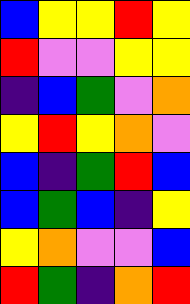[["blue", "yellow", "yellow", "red", "yellow"], ["red", "violet", "violet", "yellow", "yellow"], ["indigo", "blue", "green", "violet", "orange"], ["yellow", "red", "yellow", "orange", "violet"], ["blue", "indigo", "green", "red", "blue"], ["blue", "green", "blue", "indigo", "yellow"], ["yellow", "orange", "violet", "violet", "blue"], ["red", "green", "indigo", "orange", "red"]]